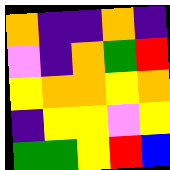[["orange", "indigo", "indigo", "orange", "indigo"], ["violet", "indigo", "orange", "green", "red"], ["yellow", "orange", "orange", "yellow", "orange"], ["indigo", "yellow", "yellow", "violet", "yellow"], ["green", "green", "yellow", "red", "blue"]]